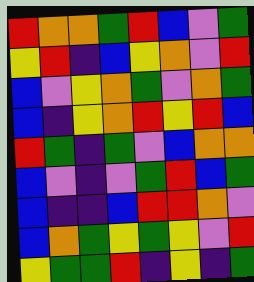[["red", "orange", "orange", "green", "red", "blue", "violet", "green"], ["yellow", "red", "indigo", "blue", "yellow", "orange", "violet", "red"], ["blue", "violet", "yellow", "orange", "green", "violet", "orange", "green"], ["blue", "indigo", "yellow", "orange", "red", "yellow", "red", "blue"], ["red", "green", "indigo", "green", "violet", "blue", "orange", "orange"], ["blue", "violet", "indigo", "violet", "green", "red", "blue", "green"], ["blue", "indigo", "indigo", "blue", "red", "red", "orange", "violet"], ["blue", "orange", "green", "yellow", "green", "yellow", "violet", "red"], ["yellow", "green", "green", "red", "indigo", "yellow", "indigo", "green"]]